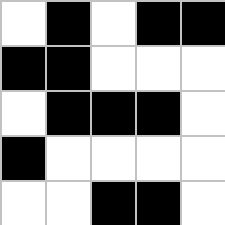[["white", "black", "white", "black", "black"], ["black", "black", "white", "white", "white"], ["white", "black", "black", "black", "white"], ["black", "white", "white", "white", "white"], ["white", "white", "black", "black", "white"]]